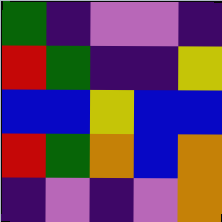[["green", "indigo", "violet", "violet", "indigo"], ["red", "green", "indigo", "indigo", "yellow"], ["blue", "blue", "yellow", "blue", "blue"], ["red", "green", "orange", "blue", "orange"], ["indigo", "violet", "indigo", "violet", "orange"]]